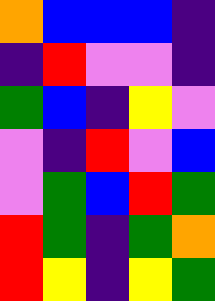[["orange", "blue", "blue", "blue", "indigo"], ["indigo", "red", "violet", "violet", "indigo"], ["green", "blue", "indigo", "yellow", "violet"], ["violet", "indigo", "red", "violet", "blue"], ["violet", "green", "blue", "red", "green"], ["red", "green", "indigo", "green", "orange"], ["red", "yellow", "indigo", "yellow", "green"]]